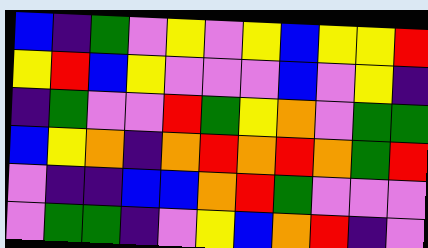[["blue", "indigo", "green", "violet", "yellow", "violet", "yellow", "blue", "yellow", "yellow", "red"], ["yellow", "red", "blue", "yellow", "violet", "violet", "violet", "blue", "violet", "yellow", "indigo"], ["indigo", "green", "violet", "violet", "red", "green", "yellow", "orange", "violet", "green", "green"], ["blue", "yellow", "orange", "indigo", "orange", "red", "orange", "red", "orange", "green", "red"], ["violet", "indigo", "indigo", "blue", "blue", "orange", "red", "green", "violet", "violet", "violet"], ["violet", "green", "green", "indigo", "violet", "yellow", "blue", "orange", "red", "indigo", "violet"]]